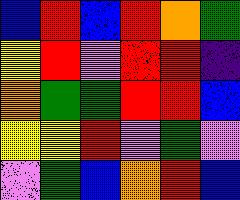[["blue", "red", "blue", "red", "orange", "green"], ["yellow", "red", "violet", "red", "red", "indigo"], ["orange", "green", "green", "red", "red", "blue"], ["yellow", "yellow", "red", "violet", "green", "violet"], ["violet", "green", "blue", "orange", "red", "blue"]]